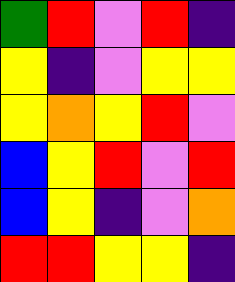[["green", "red", "violet", "red", "indigo"], ["yellow", "indigo", "violet", "yellow", "yellow"], ["yellow", "orange", "yellow", "red", "violet"], ["blue", "yellow", "red", "violet", "red"], ["blue", "yellow", "indigo", "violet", "orange"], ["red", "red", "yellow", "yellow", "indigo"]]